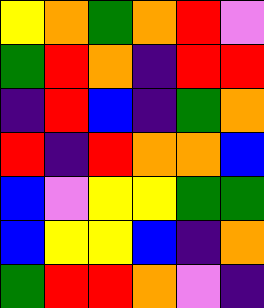[["yellow", "orange", "green", "orange", "red", "violet"], ["green", "red", "orange", "indigo", "red", "red"], ["indigo", "red", "blue", "indigo", "green", "orange"], ["red", "indigo", "red", "orange", "orange", "blue"], ["blue", "violet", "yellow", "yellow", "green", "green"], ["blue", "yellow", "yellow", "blue", "indigo", "orange"], ["green", "red", "red", "orange", "violet", "indigo"]]